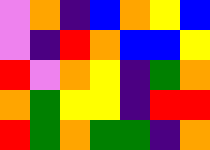[["violet", "orange", "indigo", "blue", "orange", "yellow", "blue"], ["violet", "indigo", "red", "orange", "blue", "blue", "yellow"], ["red", "violet", "orange", "yellow", "indigo", "green", "orange"], ["orange", "green", "yellow", "yellow", "indigo", "red", "red"], ["red", "green", "orange", "green", "green", "indigo", "orange"]]